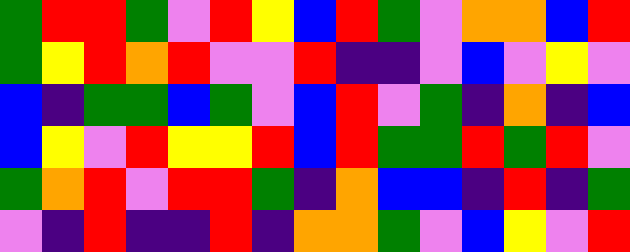[["green", "red", "red", "green", "violet", "red", "yellow", "blue", "red", "green", "violet", "orange", "orange", "blue", "red"], ["green", "yellow", "red", "orange", "red", "violet", "violet", "red", "indigo", "indigo", "violet", "blue", "violet", "yellow", "violet"], ["blue", "indigo", "green", "green", "blue", "green", "violet", "blue", "red", "violet", "green", "indigo", "orange", "indigo", "blue"], ["blue", "yellow", "violet", "red", "yellow", "yellow", "red", "blue", "red", "green", "green", "red", "green", "red", "violet"], ["green", "orange", "red", "violet", "red", "red", "green", "indigo", "orange", "blue", "blue", "indigo", "red", "indigo", "green"], ["violet", "indigo", "red", "indigo", "indigo", "red", "indigo", "orange", "orange", "green", "violet", "blue", "yellow", "violet", "red"]]